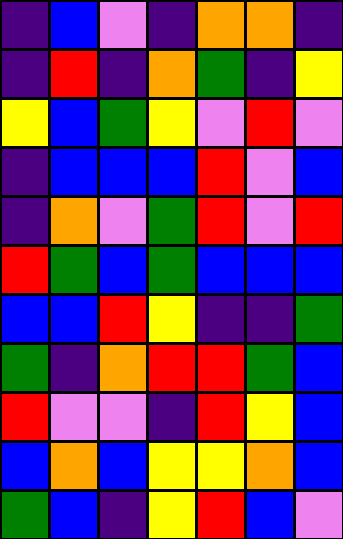[["indigo", "blue", "violet", "indigo", "orange", "orange", "indigo"], ["indigo", "red", "indigo", "orange", "green", "indigo", "yellow"], ["yellow", "blue", "green", "yellow", "violet", "red", "violet"], ["indigo", "blue", "blue", "blue", "red", "violet", "blue"], ["indigo", "orange", "violet", "green", "red", "violet", "red"], ["red", "green", "blue", "green", "blue", "blue", "blue"], ["blue", "blue", "red", "yellow", "indigo", "indigo", "green"], ["green", "indigo", "orange", "red", "red", "green", "blue"], ["red", "violet", "violet", "indigo", "red", "yellow", "blue"], ["blue", "orange", "blue", "yellow", "yellow", "orange", "blue"], ["green", "blue", "indigo", "yellow", "red", "blue", "violet"]]